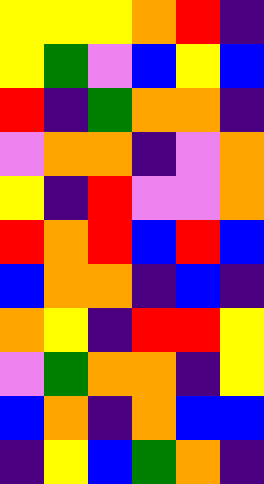[["yellow", "yellow", "yellow", "orange", "red", "indigo"], ["yellow", "green", "violet", "blue", "yellow", "blue"], ["red", "indigo", "green", "orange", "orange", "indigo"], ["violet", "orange", "orange", "indigo", "violet", "orange"], ["yellow", "indigo", "red", "violet", "violet", "orange"], ["red", "orange", "red", "blue", "red", "blue"], ["blue", "orange", "orange", "indigo", "blue", "indigo"], ["orange", "yellow", "indigo", "red", "red", "yellow"], ["violet", "green", "orange", "orange", "indigo", "yellow"], ["blue", "orange", "indigo", "orange", "blue", "blue"], ["indigo", "yellow", "blue", "green", "orange", "indigo"]]